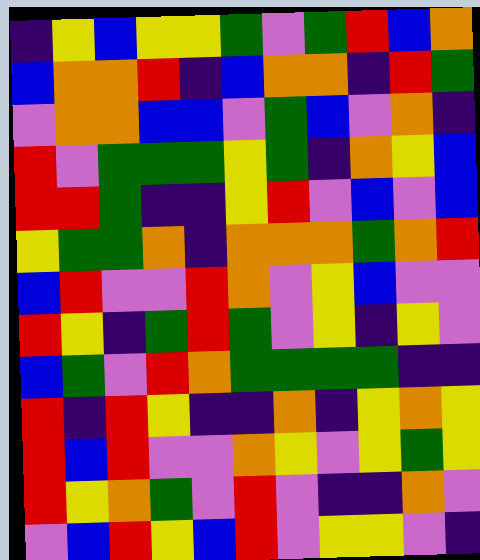[["indigo", "yellow", "blue", "yellow", "yellow", "green", "violet", "green", "red", "blue", "orange"], ["blue", "orange", "orange", "red", "indigo", "blue", "orange", "orange", "indigo", "red", "green"], ["violet", "orange", "orange", "blue", "blue", "violet", "green", "blue", "violet", "orange", "indigo"], ["red", "violet", "green", "green", "green", "yellow", "green", "indigo", "orange", "yellow", "blue"], ["red", "red", "green", "indigo", "indigo", "yellow", "red", "violet", "blue", "violet", "blue"], ["yellow", "green", "green", "orange", "indigo", "orange", "orange", "orange", "green", "orange", "red"], ["blue", "red", "violet", "violet", "red", "orange", "violet", "yellow", "blue", "violet", "violet"], ["red", "yellow", "indigo", "green", "red", "green", "violet", "yellow", "indigo", "yellow", "violet"], ["blue", "green", "violet", "red", "orange", "green", "green", "green", "green", "indigo", "indigo"], ["red", "indigo", "red", "yellow", "indigo", "indigo", "orange", "indigo", "yellow", "orange", "yellow"], ["red", "blue", "red", "violet", "violet", "orange", "yellow", "violet", "yellow", "green", "yellow"], ["red", "yellow", "orange", "green", "violet", "red", "violet", "indigo", "indigo", "orange", "violet"], ["violet", "blue", "red", "yellow", "blue", "red", "violet", "yellow", "yellow", "violet", "indigo"]]